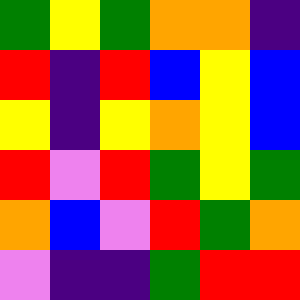[["green", "yellow", "green", "orange", "orange", "indigo"], ["red", "indigo", "red", "blue", "yellow", "blue"], ["yellow", "indigo", "yellow", "orange", "yellow", "blue"], ["red", "violet", "red", "green", "yellow", "green"], ["orange", "blue", "violet", "red", "green", "orange"], ["violet", "indigo", "indigo", "green", "red", "red"]]